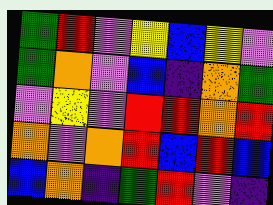[["green", "red", "violet", "yellow", "blue", "yellow", "violet"], ["green", "orange", "violet", "blue", "indigo", "orange", "green"], ["violet", "yellow", "violet", "red", "red", "orange", "red"], ["orange", "violet", "orange", "red", "blue", "red", "blue"], ["blue", "orange", "indigo", "green", "red", "violet", "indigo"]]